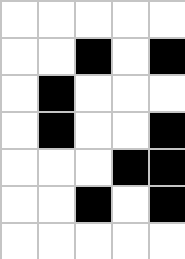[["white", "white", "white", "white", "white"], ["white", "white", "black", "white", "black"], ["white", "black", "white", "white", "white"], ["white", "black", "white", "white", "black"], ["white", "white", "white", "black", "black"], ["white", "white", "black", "white", "black"], ["white", "white", "white", "white", "white"]]